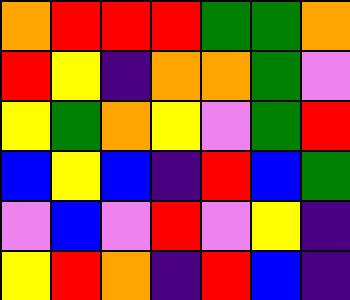[["orange", "red", "red", "red", "green", "green", "orange"], ["red", "yellow", "indigo", "orange", "orange", "green", "violet"], ["yellow", "green", "orange", "yellow", "violet", "green", "red"], ["blue", "yellow", "blue", "indigo", "red", "blue", "green"], ["violet", "blue", "violet", "red", "violet", "yellow", "indigo"], ["yellow", "red", "orange", "indigo", "red", "blue", "indigo"]]